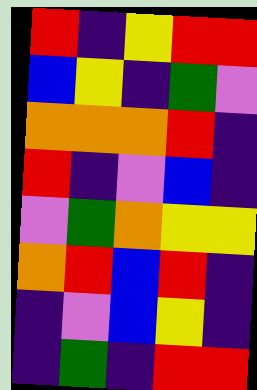[["red", "indigo", "yellow", "red", "red"], ["blue", "yellow", "indigo", "green", "violet"], ["orange", "orange", "orange", "red", "indigo"], ["red", "indigo", "violet", "blue", "indigo"], ["violet", "green", "orange", "yellow", "yellow"], ["orange", "red", "blue", "red", "indigo"], ["indigo", "violet", "blue", "yellow", "indigo"], ["indigo", "green", "indigo", "red", "red"]]